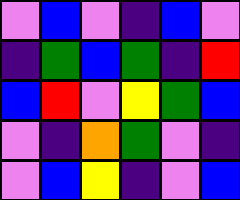[["violet", "blue", "violet", "indigo", "blue", "violet"], ["indigo", "green", "blue", "green", "indigo", "red"], ["blue", "red", "violet", "yellow", "green", "blue"], ["violet", "indigo", "orange", "green", "violet", "indigo"], ["violet", "blue", "yellow", "indigo", "violet", "blue"]]